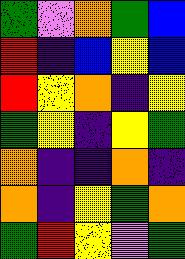[["green", "violet", "orange", "green", "blue"], ["red", "indigo", "blue", "yellow", "blue"], ["red", "yellow", "orange", "indigo", "yellow"], ["green", "yellow", "indigo", "yellow", "green"], ["orange", "indigo", "indigo", "orange", "indigo"], ["orange", "indigo", "yellow", "green", "orange"], ["green", "red", "yellow", "violet", "green"]]